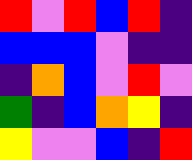[["red", "violet", "red", "blue", "red", "indigo"], ["blue", "blue", "blue", "violet", "indigo", "indigo"], ["indigo", "orange", "blue", "violet", "red", "violet"], ["green", "indigo", "blue", "orange", "yellow", "indigo"], ["yellow", "violet", "violet", "blue", "indigo", "red"]]